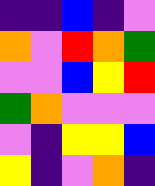[["indigo", "indigo", "blue", "indigo", "violet"], ["orange", "violet", "red", "orange", "green"], ["violet", "violet", "blue", "yellow", "red"], ["green", "orange", "violet", "violet", "violet"], ["violet", "indigo", "yellow", "yellow", "blue"], ["yellow", "indigo", "violet", "orange", "indigo"]]